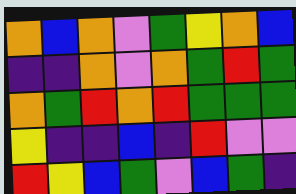[["orange", "blue", "orange", "violet", "green", "yellow", "orange", "blue"], ["indigo", "indigo", "orange", "violet", "orange", "green", "red", "green"], ["orange", "green", "red", "orange", "red", "green", "green", "green"], ["yellow", "indigo", "indigo", "blue", "indigo", "red", "violet", "violet"], ["red", "yellow", "blue", "green", "violet", "blue", "green", "indigo"]]